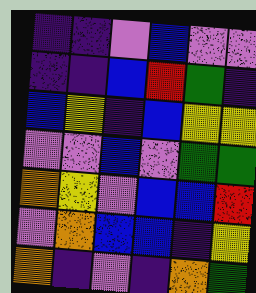[["indigo", "indigo", "violet", "blue", "violet", "violet"], ["indigo", "indigo", "blue", "red", "green", "indigo"], ["blue", "yellow", "indigo", "blue", "yellow", "yellow"], ["violet", "violet", "blue", "violet", "green", "green"], ["orange", "yellow", "violet", "blue", "blue", "red"], ["violet", "orange", "blue", "blue", "indigo", "yellow"], ["orange", "indigo", "violet", "indigo", "orange", "green"]]